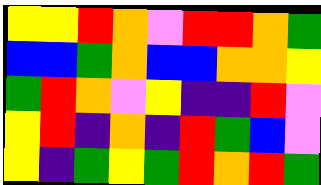[["yellow", "yellow", "red", "orange", "violet", "red", "red", "orange", "green"], ["blue", "blue", "green", "orange", "blue", "blue", "orange", "orange", "yellow"], ["green", "red", "orange", "violet", "yellow", "indigo", "indigo", "red", "violet"], ["yellow", "red", "indigo", "orange", "indigo", "red", "green", "blue", "violet"], ["yellow", "indigo", "green", "yellow", "green", "red", "orange", "red", "green"]]